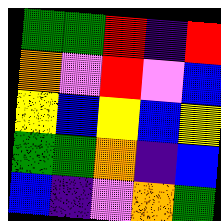[["green", "green", "red", "indigo", "red"], ["orange", "violet", "red", "violet", "blue"], ["yellow", "blue", "yellow", "blue", "yellow"], ["green", "green", "orange", "indigo", "blue"], ["blue", "indigo", "violet", "orange", "green"]]